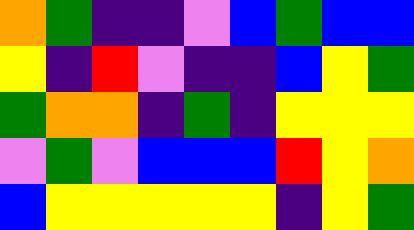[["orange", "green", "indigo", "indigo", "violet", "blue", "green", "blue", "blue"], ["yellow", "indigo", "red", "violet", "indigo", "indigo", "blue", "yellow", "green"], ["green", "orange", "orange", "indigo", "green", "indigo", "yellow", "yellow", "yellow"], ["violet", "green", "violet", "blue", "blue", "blue", "red", "yellow", "orange"], ["blue", "yellow", "yellow", "yellow", "yellow", "yellow", "indigo", "yellow", "green"]]